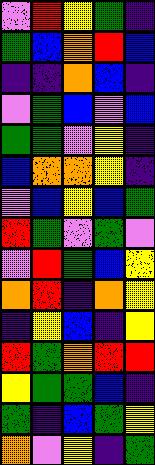[["violet", "red", "yellow", "green", "indigo"], ["green", "blue", "orange", "red", "blue"], ["indigo", "indigo", "orange", "blue", "indigo"], ["violet", "green", "blue", "violet", "blue"], ["green", "green", "violet", "yellow", "indigo"], ["blue", "orange", "orange", "yellow", "indigo"], ["violet", "blue", "yellow", "blue", "green"], ["red", "green", "violet", "green", "violet"], ["violet", "red", "green", "blue", "yellow"], ["orange", "red", "indigo", "orange", "yellow"], ["indigo", "yellow", "blue", "indigo", "yellow"], ["red", "green", "orange", "red", "red"], ["yellow", "green", "green", "blue", "indigo"], ["green", "indigo", "blue", "green", "yellow"], ["orange", "violet", "yellow", "indigo", "green"]]